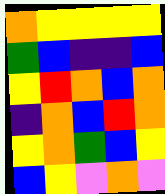[["orange", "yellow", "yellow", "yellow", "yellow"], ["green", "blue", "indigo", "indigo", "blue"], ["yellow", "red", "orange", "blue", "orange"], ["indigo", "orange", "blue", "red", "orange"], ["yellow", "orange", "green", "blue", "yellow"], ["blue", "yellow", "violet", "orange", "violet"]]